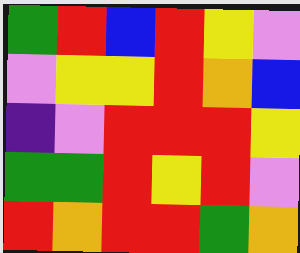[["green", "red", "blue", "red", "yellow", "violet"], ["violet", "yellow", "yellow", "red", "orange", "blue"], ["indigo", "violet", "red", "red", "red", "yellow"], ["green", "green", "red", "yellow", "red", "violet"], ["red", "orange", "red", "red", "green", "orange"]]